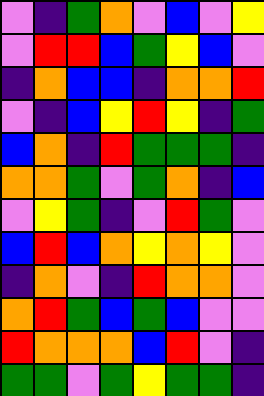[["violet", "indigo", "green", "orange", "violet", "blue", "violet", "yellow"], ["violet", "red", "red", "blue", "green", "yellow", "blue", "violet"], ["indigo", "orange", "blue", "blue", "indigo", "orange", "orange", "red"], ["violet", "indigo", "blue", "yellow", "red", "yellow", "indigo", "green"], ["blue", "orange", "indigo", "red", "green", "green", "green", "indigo"], ["orange", "orange", "green", "violet", "green", "orange", "indigo", "blue"], ["violet", "yellow", "green", "indigo", "violet", "red", "green", "violet"], ["blue", "red", "blue", "orange", "yellow", "orange", "yellow", "violet"], ["indigo", "orange", "violet", "indigo", "red", "orange", "orange", "violet"], ["orange", "red", "green", "blue", "green", "blue", "violet", "violet"], ["red", "orange", "orange", "orange", "blue", "red", "violet", "indigo"], ["green", "green", "violet", "green", "yellow", "green", "green", "indigo"]]